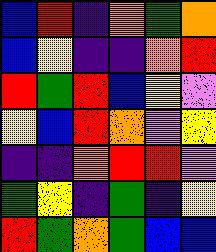[["blue", "red", "indigo", "orange", "green", "orange"], ["blue", "yellow", "indigo", "indigo", "orange", "red"], ["red", "green", "red", "blue", "yellow", "violet"], ["yellow", "blue", "red", "orange", "violet", "yellow"], ["indigo", "indigo", "orange", "red", "red", "violet"], ["green", "yellow", "indigo", "green", "indigo", "yellow"], ["red", "green", "orange", "green", "blue", "blue"]]